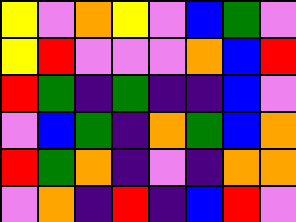[["yellow", "violet", "orange", "yellow", "violet", "blue", "green", "violet"], ["yellow", "red", "violet", "violet", "violet", "orange", "blue", "red"], ["red", "green", "indigo", "green", "indigo", "indigo", "blue", "violet"], ["violet", "blue", "green", "indigo", "orange", "green", "blue", "orange"], ["red", "green", "orange", "indigo", "violet", "indigo", "orange", "orange"], ["violet", "orange", "indigo", "red", "indigo", "blue", "red", "violet"]]